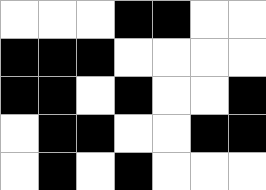[["white", "white", "white", "black", "black", "white", "white"], ["black", "black", "black", "white", "white", "white", "white"], ["black", "black", "white", "black", "white", "white", "black"], ["white", "black", "black", "white", "white", "black", "black"], ["white", "black", "white", "black", "white", "white", "white"]]